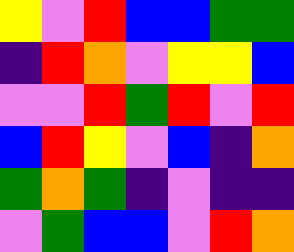[["yellow", "violet", "red", "blue", "blue", "green", "green"], ["indigo", "red", "orange", "violet", "yellow", "yellow", "blue"], ["violet", "violet", "red", "green", "red", "violet", "red"], ["blue", "red", "yellow", "violet", "blue", "indigo", "orange"], ["green", "orange", "green", "indigo", "violet", "indigo", "indigo"], ["violet", "green", "blue", "blue", "violet", "red", "orange"]]